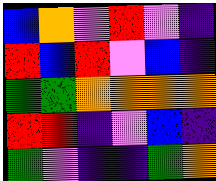[["blue", "orange", "violet", "red", "violet", "indigo"], ["red", "blue", "red", "violet", "blue", "indigo"], ["green", "green", "orange", "orange", "orange", "orange"], ["red", "red", "indigo", "violet", "blue", "indigo"], ["green", "violet", "indigo", "indigo", "green", "orange"]]